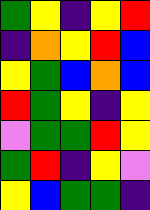[["green", "yellow", "indigo", "yellow", "red"], ["indigo", "orange", "yellow", "red", "blue"], ["yellow", "green", "blue", "orange", "blue"], ["red", "green", "yellow", "indigo", "yellow"], ["violet", "green", "green", "red", "yellow"], ["green", "red", "indigo", "yellow", "violet"], ["yellow", "blue", "green", "green", "indigo"]]